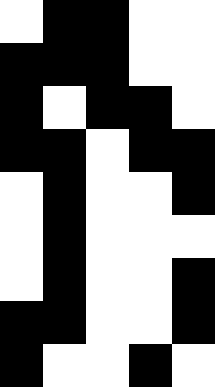[["white", "black", "black", "white", "white"], ["black", "black", "black", "white", "white"], ["black", "white", "black", "black", "white"], ["black", "black", "white", "black", "black"], ["white", "black", "white", "white", "black"], ["white", "black", "white", "white", "white"], ["white", "black", "white", "white", "black"], ["black", "black", "white", "white", "black"], ["black", "white", "white", "black", "white"]]